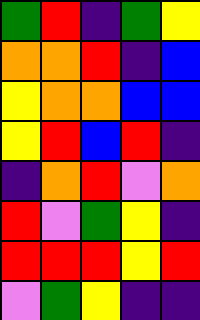[["green", "red", "indigo", "green", "yellow"], ["orange", "orange", "red", "indigo", "blue"], ["yellow", "orange", "orange", "blue", "blue"], ["yellow", "red", "blue", "red", "indigo"], ["indigo", "orange", "red", "violet", "orange"], ["red", "violet", "green", "yellow", "indigo"], ["red", "red", "red", "yellow", "red"], ["violet", "green", "yellow", "indigo", "indigo"]]